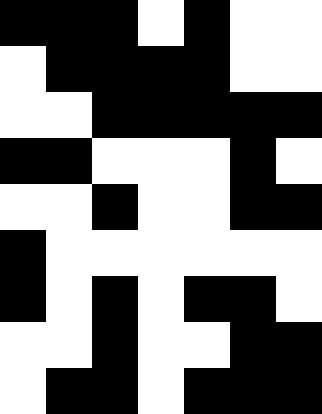[["black", "black", "black", "white", "black", "white", "white"], ["white", "black", "black", "black", "black", "white", "white"], ["white", "white", "black", "black", "black", "black", "black"], ["black", "black", "white", "white", "white", "black", "white"], ["white", "white", "black", "white", "white", "black", "black"], ["black", "white", "white", "white", "white", "white", "white"], ["black", "white", "black", "white", "black", "black", "white"], ["white", "white", "black", "white", "white", "black", "black"], ["white", "black", "black", "white", "black", "black", "black"]]